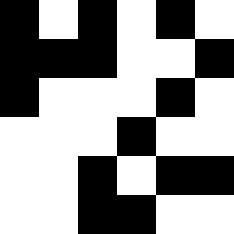[["black", "white", "black", "white", "black", "white"], ["black", "black", "black", "white", "white", "black"], ["black", "white", "white", "white", "black", "white"], ["white", "white", "white", "black", "white", "white"], ["white", "white", "black", "white", "black", "black"], ["white", "white", "black", "black", "white", "white"]]